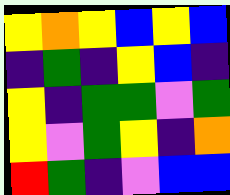[["yellow", "orange", "yellow", "blue", "yellow", "blue"], ["indigo", "green", "indigo", "yellow", "blue", "indigo"], ["yellow", "indigo", "green", "green", "violet", "green"], ["yellow", "violet", "green", "yellow", "indigo", "orange"], ["red", "green", "indigo", "violet", "blue", "blue"]]